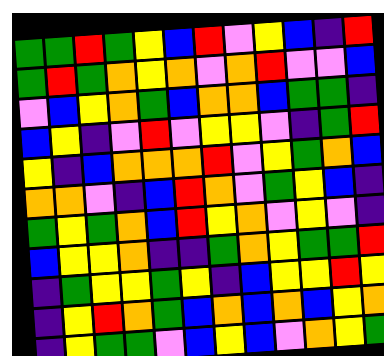[["green", "green", "red", "green", "yellow", "blue", "red", "violet", "yellow", "blue", "indigo", "red"], ["green", "red", "green", "orange", "yellow", "orange", "violet", "orange", "red", "violet", "violet", "blue"], ["violet", "blue", "yellow", "orange", "green", "blue", "orange", "orange", "blue", "green", "green", "indigo"], ["blue", "yellow", "indigo", "violet", "red", "violet", "yellow", "yellow", "violet", "indigo", "green", "red"], ["yellow", "indigo", "blue", "orange", "orange", "orange", "red", "violet", "yellow", "green", "orange", "blue"], ["orange", "orange", "violet", "indigo", "blue", "red", "orange", "violet", "green", "yellow", "blue", "indigo"], ["green", "yellow", "green", "orange", "blue", "red", "yellow", "orange", "violet", "yellow", "violet", "indigo"], ["blue", "yellow", "yellow", "orange", "indigo", "indigo", "green", "orange", "yellow", "green", "green", "red"], ["indigo", "green", "yellow", "yellow", "green", "yellow", "indigo", "blue", "yellow", "yellow", "red", "yellow"], ["indigo", "yellow", "red", "orange", "green", "blue", "orange", "blue", "orange", "blue", "yellow", "orange"], ["indigo", "yellow", "green", "green", "violet", "blue", "yellow", "blue", "violet", "orange", "yellow", "green"]]